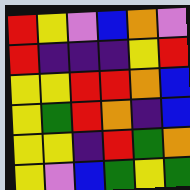[["red", "yellow", "violet", "blue", "orange", "violet"], ["red", "indigo", "indigo", "indigo", "yellow", "red"], ["yellow", "yellow", "red", "red", "orange", "blue"], ["yellow", "green", "red", "orange", "indigo", "blue"], ["yellow", "yellow", "indigo", "red", "green", "orange"], ["yellow", "violet", "blue", "green", "yellow", "green"]]